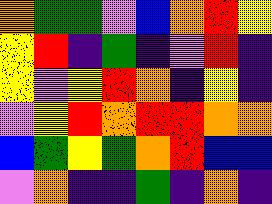[["orange", "green", "green", "violet", "blue", "orange", "red", "yellow"], ["yellow", "red", "indigo", "green", "indigo", "violet", "red", "indigo"], ["yellow", "violet", "yellow", "red", "orange", "indigo", "yellow", "indigo"], ["violet", "yellow", "red", "orange", "red", "red", "orange", "orange"], ["blue", "green", "yellow", "green", "orange", "red", "blue", "blue"], ["violet", "orange", "indigo", "indigo", "green", "indigo", "orange", "indigo"]]